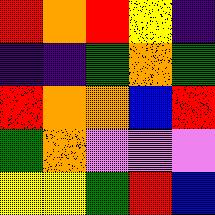[["red", "orange", "red", "yellow", "indigo"], ["indigo", "indigo", "green", "orange", "green"], ["red", "orange", "orange", "blue", "red"], ["green", "orange", "violet", "violet", "violet"], ["yellow", "yellow", "green", "red", "blue"]]